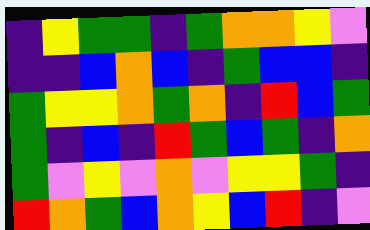[["indigo", "yellow", "green", "green", "indigo", "green", "orange", "orange", "yellow", "violet"], ["indigo", "indigo", "blue", "orange", "blue", "indigo", "green", "blue", "blue", "indigo"], ["green", "yellow", "yellow", "orange", "green", "orange", "indigo", "red", "blue", "green"], ["green", "indigo", "blue", "indigo", "red", "green", "blue", "green", "indigo", "orange"], ["green", "violet", "yellow", "violet", "orange", "violet", "yellow", "yellow", "green", "indigo"], ["red", "orange", "green", "blue", "orange", "yellow", "blue", "red", "indigo", "violet"]]